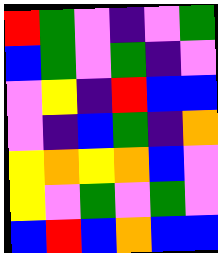[["red", "green", "violet", "indigo", "violet", "green"], ["blue", "green", "violet", "green", "indigo", "violet"], ["violet", "yellow", "indigo", "red", "blue", "blue"], ["violet", "indigo", "blue", "green", "indigo", "orange"], ["yellow", "orange", "yellow", "orange", "blue", "violet"], ["yellow", "violet", "green", "violet", "green", "violet"], ["blue", "red", "blue", "orange", "blue", "blue"]]